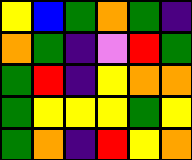[["yellow", "blue", "green", "orange", "green", "indigo"], ["orange", "green", "indigo", "violet", "red", "green"], ["green", "red", "indigo", "yellow", "orange", "orange"], ["green", "yellow", "yellow", "yellow", "green", "yellow"], ["green", "orange", "indigo", "red", "yellow", "orange"]]